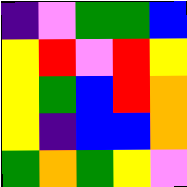[["indigo", "violet", "green", "green", "blue"], ["yellow", "red", "violet", "red", "yellow"], ["yellow", "green", "blue", "red", "orange"], ["yellow", "indigo", "blue", "blue", "orange"], ["green", "orange", "green", "yellow", "violet"]]